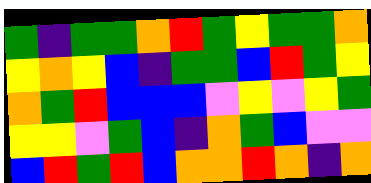[["green", "indigo", "green", "green", "orange", "red", "green", "yellow", "green", "green", "orange"], ["yellow", "orange", "yellow", "blue", "indigo", "green", "green", "blue", "red", "green", "yellow"], ["orange", "green", "red", "blue", "blue", "blue", "violet", "yellow", "violet", "yellow", "green"], ["yellow", "yellow", "violet", "green", "blue", "indigo", "orange", "green", "blue", "violet", "violet"], ["blue", "red", "green", "red", "blue", "orange", "orange", "red", "orange", "indigo", "orange"]]